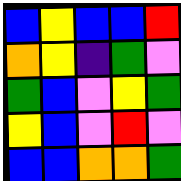[["blue", "yellow", "blue", "blue", "red"], ["orange", "yellow", "indigo", "green", "violet"], ["green", "blue", "violet", "yellow", "green"], ["yellow", "blue", "violet", "red", "violet"], ["blue", "blue", "orange", "orange", "green"]]